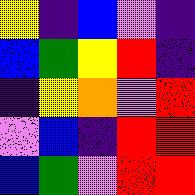[["yellow", "indigo", "blue", "violet", "indigo"], ["blue", "green", "yellow", "red", "indigo"], ["indigo", "yellow", "orange", "violet", "red"], ["violet", "blue", "indigo", "red", "red"], ["blue", "green", "violet", "red", "red"]]